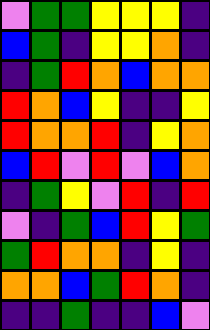[["violet", "green", "green", "yellow", "yellow", "yellow", "indigo"], ["blue", "green", "indigo", "yellow", "yellow", "orange", "indigo"], ["indigo", "green", "red", "orange", "blue", "orange", "orange"], ["red", "orange", "blue", "yellow", "indigo", "indigo", "yellow"], ["red", "orange", "orange", "red", "indigo", "yellow", "orange"], ["blue", "red", "violet", "red", "violet", "blue", "orange"], ["indigo", "green", "yellow", "violet", "red", "indigo", "red"], ["violet", "indigo", "green", "blue", "red", "yellow", "green"], ["green", "red", "orange", "orange", "indigo", "yellow", "indigo"], ["orange", "orange", "blue", "green", "red", "orange", "indigo"], ["indigo", "indigo", "green", "indigo", "indigo", "blue", "violet"]]